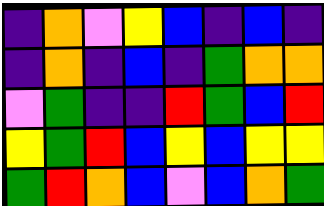[["indigo", "orange", "violet", "yellow", "blue", "indigo", "blue", "indigo"], ["indigo", "orange", "indigo", "blue", "indigo", "green", "orange", "orange"], ["violet", "green", "indigo", "indigo", "red", "green", "blue", "red"], ["yellow", "green", "red", "blue", "yellow", "blue", "yellow", "yellow"], ["green", "red", "orange", "blue", "violet", "blue", "orange", "green"]]